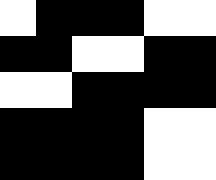[["white", "black", "black", "black", "white", "white"], ["black", "black", "white", "white", "black", "black"], ["white", "white", "black", "black", "black", "black"], ["black", "black", "black", "black", "white", "white"], ["black", "black", "black", "black", "white", "white"]]